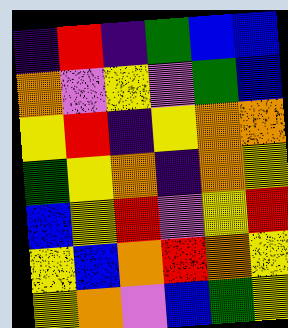[["indigo", "red", "indigo", "green", "blue", "blue"], ["orange", "violet", "yellow", "violet", "green", "blue"], ["yellow", "red", "indigo", "yellow", "orange", "orange"], ["green", "yellow", "orange", "indigo", "orange", "yellow"], ["blue", "yellow", "red", "violet", "yellow", "red"], ["yellow", "blue", "orange", "red", "orange", "yellow"], ["yellow", "orange", "violet", "blue", "green", "yellow"]]